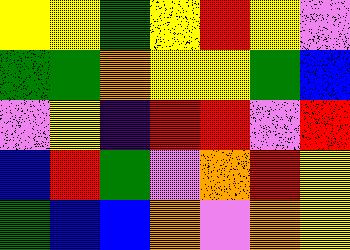[["yellow", "yellow", "green", "yellow", "red", "yellow", "violet"], ["green", "green", "orange", "yellow", "yellow", "green", "blue"], ["violet", "yellow", "indigo", "red", "red", "violet", "red"], ["blue", "red", "green", "violet", "orange", "red", "yellow"], ["green", "blue", "blue", "orange", "violet", "orange", "yellow"]]